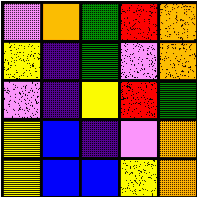[["violet", "orange", "green", "red", "orange"], ["yellow", "indigo", "green", "violet", "orange"], ["violet", "indigo", "yellow", "red", "green"], ["yellow", "blue", "indigo", "violet", "orange"], ["yellow", "blue", "blue", "yellow", "orange"]]